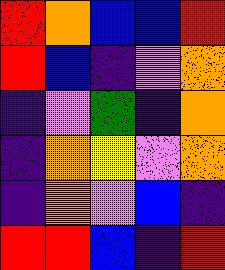[["red", "orange", "blue", "blue", "red"], ["red", "blue", "indigo", "violet", "orange"], ["indigo", "violet", "green", "indigo", "orange"], ["indigo", "orange", "yellow", "violet", "orange"], ["indigo", "orange", "violet", "blue", "indigo"], ["red", "red", "blue", "indigo", "red"]]